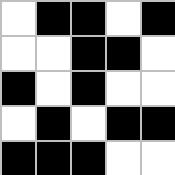[["white", "black", "black", "white", "black"], ["white", "white", "black", "black", "white"], ["black", "white", "black", "white", "white"], ["white", "black", "white", "black", "black"], ["black", "black", "black", "white", "white"]]